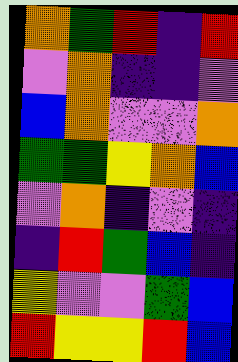[["orange", "green", "red", "indigo", "red"], ["violet", "orange", "indigo", "indigo", "violet"], ["blue", "orange", "violet", "violet", "orange"], ["green", "green", "yellow", "orange", "blue"], ["violet", "orange", "indigo", "violet", "indigo"], ["indigo", "red", "green", "blue", "indigo"], ["yellow", "violet", "violet", "green", "blue"], ["red", "yellow", "yellow", "red", "blue"]]